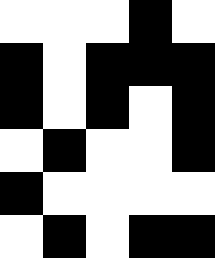[["white", "white", "white", "black", "white"], ["black", "white", "black", "black", "black"], ["black", "white", "black", "white", "black"], ["white", "black", "white", "white", "black"], ["black", "white", "white", "white", "white"], ["white", "black", "white", "black", "black"]]